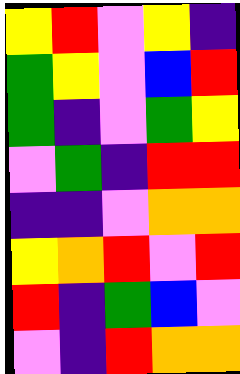[["yellow", "red", "violet", "yellow", "indigo"], ["green", "yellow", "violet", "blue", "red"], ["green", "indigo", "violet", "green", "yellow"], ["violet", "green", "indigo", "red", "red"], ["indigo", "indigo", "violet", "orange", "orange"], ["yellow", "orange", "red", "violet", "red"], ["red", "indigo", "green", "blue", "violet"], ["violet", "indigo", "red", "orange", "orange"]]